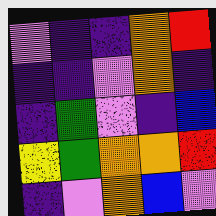[["violet", "indigo", "indigo", "orange", "red"], ["indigo", "indigo", "violet", "orange", "indigo"], ["indigo", "green", "violet", "indigo", "blue"], ["yellow", "green", "orange", "orange", "red"], ["indigo", "violet", "orange", "blue", "violet"]]